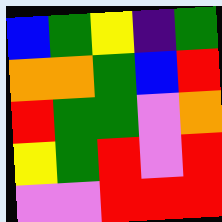[["blue", "green", "yellow", "indigo", "green"], ["orange", "orange", "green", "blue", "red"], ["red", "green", "green", "violet", "orange"], ["yellow", "green", "red", "violet", "red"], ["violet", "violet", "red", "red", "red"]]